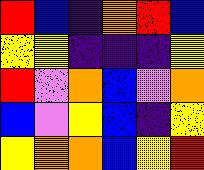[["red", "blue", "indigo", "orange", "red", "blue"], ["yellow", "yellow", "indigo", "indigo", "indigo", "yellow"], ["red", "violet", "orange", "blue", "violet", "orange"], ["blue", "violet", "yellow", "blue", "indigo", "yellow"], ["yellow", "orange", "orange", "blue", "yellow", "red"]]